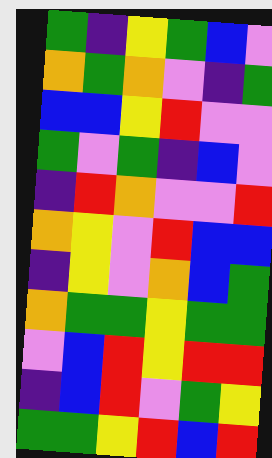[["green", "indigo", "yellow", "green", "blue", "violet"], ["orange", "green", "orange", "violet", "indigo", "green"], ["blue", "blue", "yellow", "red", "violet", "violet"], ["green", "violet", "green", "indigo", "blue", "violet"], ["indigo", "red", "orange", "violet", "violet", "red"], ["orange", "yellow", "violet", "red", "blue", "blue"], ["indigo", "yellow", "violet", "orange", "blue", "green"], ["orange", "green", "green", "yellow", "green", "green"], ["violet", "blue", "red", "yellow", "red", "red"], ["indigo", "blue", "red", "violet", "green", "yellow"], ["green", "green", "yellow", "red", "blue", "red"]]